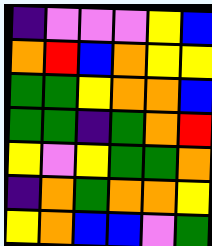[["indigo", "violet", "violet", "violet", "yellow", "blue"], ["orange", "red", "blue", "orange", "yellow", "yellow"], ["green", "green", "yellow", "orange", "orange", "blue"], ["green", "green", "indigo", "green", "orange", "red"], ["yellow", "violet", "yellow", "green", "green", "orange"], ["indigo", "orange", "green", "orange", "orange", "yellow"], ["yellow", "orange", "blue", "blue", "violet", "green"]]